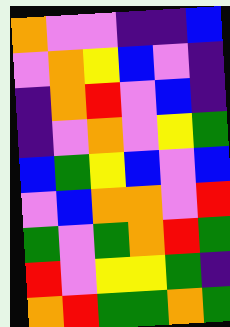[["orange", "violet", "violet", "indigo", "indigo", "blue"], ["violet", "orange", "yellow", "blue", "violet", "indigo"], ["indigo", "orange", "red", "violet", "blue", "indigo"], ["indigo", "violet", "orange", "violet", "yellow", "green"], ["blue", "green", "yellow", "blue", "violet", "blue"], ["violet", "blue", "orange", "orange", "violet", "red"], ["green", "violet", "green", "orange", "red", "green"], ["red", "violet", "yellow", "yellow", "green", "indigo"], ["orange", "red", "green", "green", "orange", "green"]]